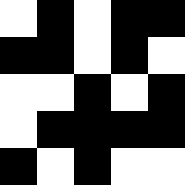[["white", "black", "white", "black", "black"], ["black", "black", "white", "black", "white"], ["white", "white", "black", "white", "black"], ["white", "black", "black", "black", "black"], ["black", "white", "black", "white", "white"]]